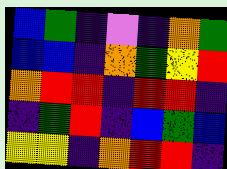[["blue", "green", "indigo", "violet", "indigo", "orange", "green"], ["blue", "blue", "indigo", "orange", "green", "yellow", "red"], ["orange", "red", "red", "indigo", "red", "red", "indigo"], ["indigo", "green", "red", "indigo", "blue", "green", "blue"], ["yellow", "yellow", "indigo", "orange", "red", "red", "indigo"]]